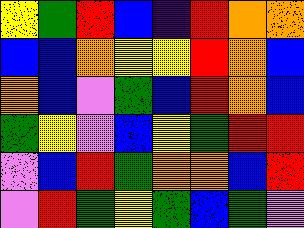[["yellow", "green", "red", "blue", "indigo", "red", "orange", "orange"], ["blue", "blue", "orange", "yellow", "yellow", "red", "orange", "blue"], ["orange", "blue", "violet", "green", "blue", "red", "orange", "blue"], ["green", "yellow", "violet", "blue", "yellow", "green", "red", "red"], ["violet", "blue", "red", "green", "orange", "orange", "blue", "red"], ["violet", "red", "green", "yellow", "green", "blue", "green", "violet"]]